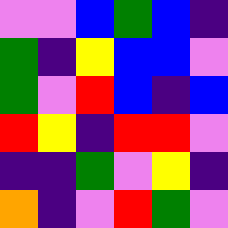[["violet", "violet", "blue", "green", "blue", "indigo"], ["green", "indigo", "yellow", "blue", "blue", "violet"], ["green", "violet", "red", "blue", "indigo", "blue"], ["red", "yellow", "indigo", "red", "red", "violet"], ["indigo", "indigo", "green", "violet", "yellow", "indigo"], ["orange", "indigo", "violet", "red", "green", "violet"]]